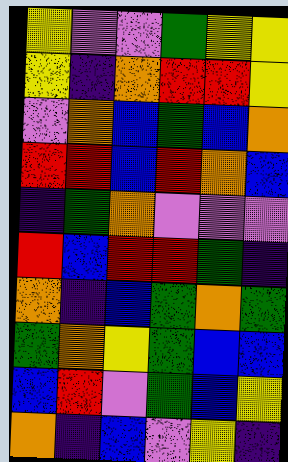[["yellow", "violet", "violet", "green", "yellow", "yellow"], ["yellow", "indigo", "orange", "red", "red", "yellow"], ["violet", "orange", "blue", "green", "blue", "orange"], ["red", "red", "blue", "red", "orange", "blue"], ["indigo", "green", "orange", "violet", "violet", "violet"], ["red", "blue", "red", "red", "green", "indigo"], ["orange", "indigo", "blue", "green", "orange", "green"], ["green", "orange", "yellow", "green", "blue", "blue"], ["blue", "red", "violet", "green", "blue", "yellow"], ["orange", "indigo", "blue", "violet", "yellow", "indigo"]]